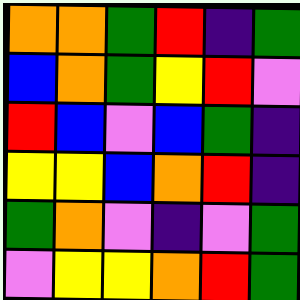[["orange", "orange", "green", "red", "indigo", "green"], ["blue", "orange", "green", "yellow", "red", "violet"], ["red", "blue", "violet", "blue", "green", "indigo"], ["yellow", "yellow", "blue", "orange", "red", "indigo"], ["green", "orange", "violet", "indigo", "violet", "green"], ["violet", "yellow", "yellow", "orange", "red", "green"]]